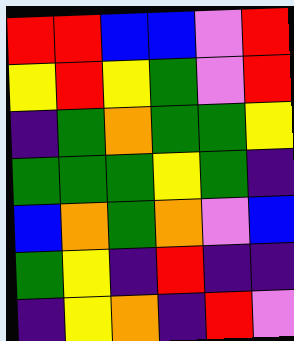[["red", "red", "blue", "blue", "violet", "red"], ["yellow", "red", "yellow", "green", "violet", "red"], ["indigo", "green", "orange", "green", "green", "yellow"], ["green", "green", "green", "yellow", "green", "indigo"], ["blue", "orange", "green", "orange", "violet", "blue"], ["green", "yellow", "indigo", "red", "indigo", "indigo"], ["indigo", "yellow", "orange", "indigo", "red", "violet"]]